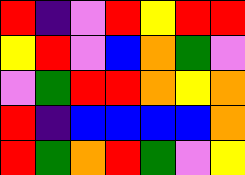[["red", "indigo", "violet", "red", "yellow", "red", "red"], ["yellow", "red", "violet", "blue", "orange", "green", "violet"], ["violet", "green", "red", "red", "orange", "yellow", "orange"], ["red", "indigo", "blue", "blue", "blue", "blue", "orange"], ["red", "green", "orange", "red", "green", "violet", "yellow"]]